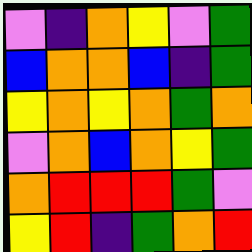[["violet", "indigo", "orange", "yellow", "violet", "green"], ["blue", "orange", "orange", "blue", "indigo", "green"], ["yellow", "orange", "yellow", "orange", "green", "orange"], ["violet", "orange", "blue", "orange", "yellow", "green"], ["orange", "red", "red", "red", "green", "violet"], ["yellow", "red", "indigo", "green", "orange", "red"]]